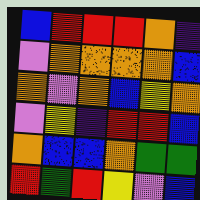[["blue", "red", "red", "red", "orange", "indigo"], ["violet", "orange", "orange", "orange", "orange", "blue"], ["orange", "violet", "orange", "blue", "yellow", "orange"], ["violet", "yellow", "indigo", "red", "red", "blue"], ["orange", "blue", "blue", "orange", "green", "green"], ["red", "green", "red", "yellow", "violet", "blue"]]